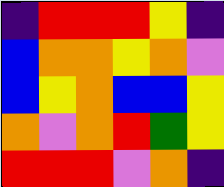[["indigo", "red", "red", "red", "yellow", "indigo"], ["blue", "orange", "orange", "yellow", "orange", "violet"], ["blue", "yellow", "orange", "blue", "blue", "yellow"], ["orange", "violet", "orange", "red", "green", "yellow"], ["red", "red", "red", "violet", "orange", "indigo"]]